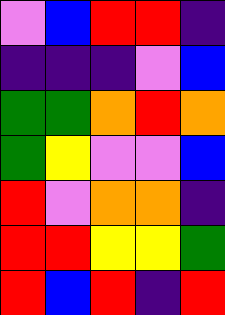[["violet", "blue", "red", "red", "indigo"], ["indigo", "indigo", "indigo", "violet", "blue"], ["green", "green", "orange", "red", "orange"], ["green", "yellow", "violet", "violet", "blue"], ["red", "violet", "orange", "orange", "indigo"], ["red", "red", "yellow", "yellow", "green"], ["red", "blue", "red", "indigo", "red"]]